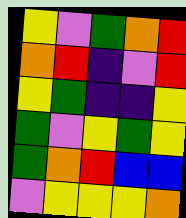[["yellow", "violet", "green", "orange", "red"], ["orange", "red", "indigo", "violet", "red"], ["yellow", "green", "indigo", "indigo", "yellow"], ["green", "violet", "yellow", "green", "yellow"], ["green", "orange", "red", "blue", "blue"], ["violet", "yellow", "yellow", "yellow", "orange"]]